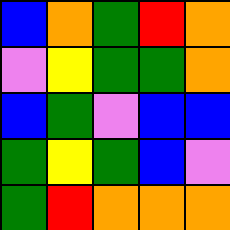[["blue", "orange", "green", "red", "orange"], ["violet", "yellow", "green", "green", "orange"], ["blue", "green", "violet", "blue", "blue"], ["green", "yellow", "green", "blue", "violet"], ["green", "red", "orange", "orange", "orange"]]